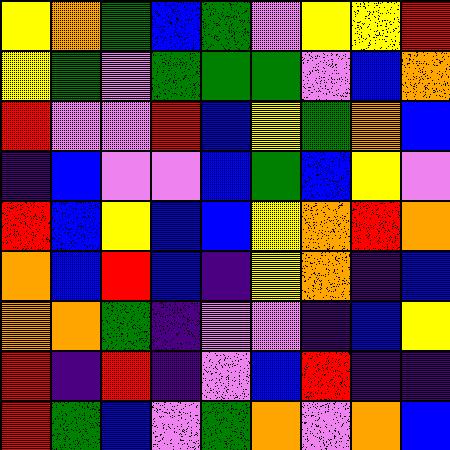[["yellow", "orange", "green", "blue", "green", "violet", "yellow", "yellow", "red"], ["yellow", "green", "violet", "green", "green", "green", "violet", "blue", "orange"], ["red", "violet", "violet", "red", "blue", "yellow", "green", "orange", "blue"], ["indigo", "blue", "violet", "violet", "blue", "green", "blue", "yellow", "violet"], ["red", "blue", "yellow", "blue", "blue", "yellow", "orange", "red", "orange"], ["orange", "blue", "red", "blue", "indigo", "yellow", "orange", "indigo", "blue"], ["orange", "orange", "green", "indigo", "violet", "violet", "indigo", "blue", "yellow"], ["red", "indigo", "red", "indigo", "violet", "blue", "red", "indigo", "indigo"], ["red", "green", "blue", "violet", "green", "orange", "violet", "orange", "blue"]]